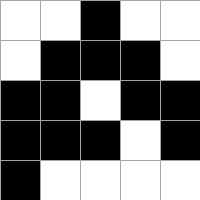[["white", "white", "black", "white", "white"], ["white", "black", "black", "black", "white"], ["black", "black", "white", "black", "black"], ["black", "black", "black", "white", "black"], ["black", "white", "white", "white", "white"]]